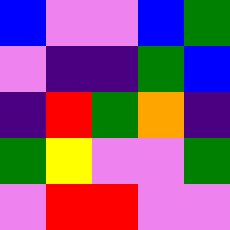[["blue", "violet", "violet", "blue", "green"], ["violet", "indigo", "indigo", "green", "blue"], ["indigo", "red", "green", "orange", "indigo"], ["green", "yellow", "violet", "violet", "green"], ["violet", "red", "red", "violet", "violet"]]